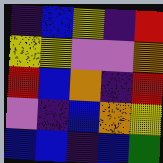[["indigo", "blue", "yellow", "indigo", "red"], ["yellow", "yellow", "violet", "violet", "orange"], ["red", "blue", "orange", "indigo", "red"], ["violet", "indigo", "blue", "orange", "yellow"], ["blue", "blue", "indigo", "blue", "green"]]